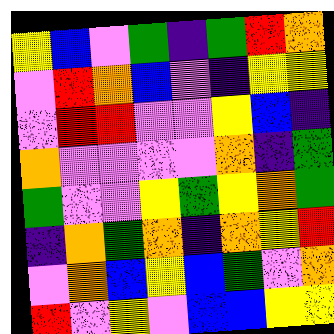[["yellow", "blue", "violet", "green", "indigo", "green", "red", "orange"], ["violet", "red", "orange", "blue", "violet", "indigo", "yellow", "yellow"], ["violet", "red", "red", "violet", "violet", "yellow", "blue", "indigo"], ["orange", "violet", "violet", "violet", "violet", "orange", "indigo", "green"], ["green", "violet", "violet", "yellow", "green", "yellow", "orange", "green"], ["indigo", "orange", "green", "orange", "indigo", "orange", "yellow", "red"], ["violet", "orange", "blue", "yellow", "blue", "green", "violet", "orange"], ["red", "violet", "yellow", "violet", "blue", "blue", "yellow", "yellow"]]